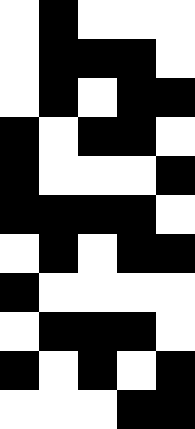[["white", "black", "white", "white", "white"], ["white", "black", "black", "black", "white"], ["white", "black", "white", "black", "black"], ["black", "white", "black", "black", "white"], ["black", "white", "white", "white", "black"], ["black", "black", "black", "black", "white"], ["white", "black", "white", "black", "black"], ["black", "white", "white", "white", "white"], ["white", "black", "black", "black", "white"], ["black", "white", "black", "white", "black"], ["white", "white", "white", "black", "black"]]